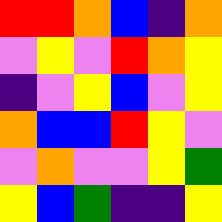[["red", "red", "orange", "blue", "indigo", "orange"], ["violet", "yellow", "violet", "red", "orange", "yellow"], ["indigo", "violet", "yellow", "blue", "violet", "yellow"], ["orange", "blue", "blue", "red", "yellow", "violet"], ["violet", "orange", "violet", "violet", "yellow", "green"], ["yellow", "blue", "green", "indigo", "indigo", "yellow"]]